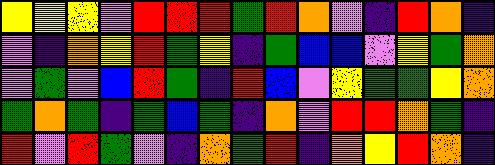[["yellow", "yellow", "yellow", "violet", "red", "red", "red", "green", "red", "orange", "violet", "indigo", "red", "orange", "indigo"], ["violet", "indigo", "orange", "yellow", "red", "green", "yellow", "indigo", "green", "blue", "blue", "violet", "yellow", "green", "orange"], ["violet", "green", "violet", "blue", "red", "green", "indigo", "red", "blue", "violet", "yellow", "green", "green", "yellow", "orange"], ["green", "orange", "green", "indigo", "green", "blue", "green", "indigo", "orange", "violet", "red", "red", "orange", "green", "indigo"], ["red", "violet", "red", "green", "violet", "indigo", "orange", "green", "red", "indigo", "orange", "yellow", "red", "orange", "indigo"]]